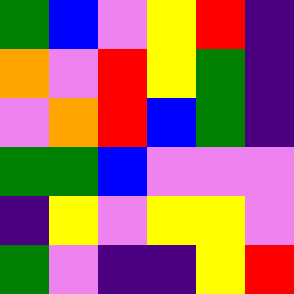[["green", "blue", "violet", "yellow", "red", "indigo"], ["orange", "violet", "red", "yellow", "green", "indigo"], ["violet", "orange", "red", "blue", "green", "indigo"], ["green", "green", "blue", "violet", "violet", "violet"], ["indigo", "yellow", "violet", "yellow", "yellow", "violet"], ["green", "violet", "indigo", "indigo", "yellow", "red"]]